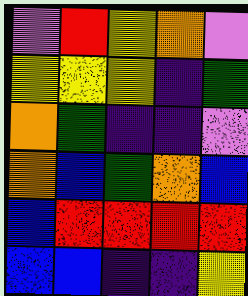[["violet", "red", "yellow", "orange", "violet"], ["yellow", "yellow", "yellow", "indigo", "green"], ["orange", "green", "indigo", "indigo", "violet"], ["orange", "blue", "green", "orange", "blue"], ["blue", "red", "red", "red", "red"], ["blue", "blue", "indigo", "indigo", "yellow"]]